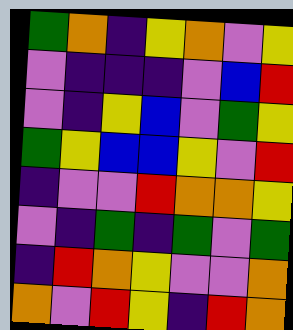[["green", "orange", "indigo", "yellow", "orange", "violet", "yellow"], ["violet", "indigo", "indigo", "indigo", "violet", "blue", "red"], ["violet", "indigo", "yellow", "blue", "violet", "green", "yellow"], ["green", "yellow", "blue", "blue", "yellow", "violet", "red"], ["indigo", "violet", "violet", "red", "orange", "orange", "yellow"], ["violet", "indigo", "green", "indigo", "green", "violet", "green"], ["indigo", "red", "orange", "yellow", "violet", "violet", "orange"], ["orange", "violet", "red", "yellow", "indigo", "red", "orange"]]